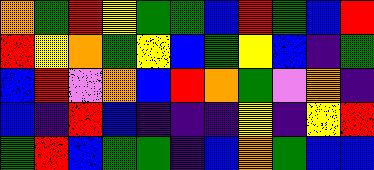[["orange", "green", "red", "yellow", "green", "green", "blue", "red", "green", "blue", "red"], ["red", "yellow", "orange", "green", "yellow", "blue", "green", "yellow", "blue", "indigo", "green"], ["blue", "red", "violet", "orange", "blue", "red", "orange", "green", "violet", "orange", "indigo"], ["blue", "indigo", "red", "blue", "indigo", "indigo", "indigo", "yellow", "indigo", "yellow", "red"], ["green", "red", "blue", "green", "green", "indigo", "blue", "orange", "green", "blue", "blue"]]